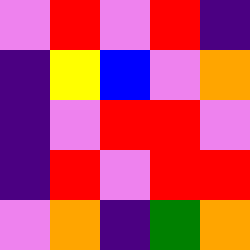[["violet", "red", "violet", "red", "indigo"], ["indigo", "yellow", "blue", "violet", "orange"], ["indigo", "violet", "red", "red", "violet"], ["indigo", "red", "violet", "red", "red"], ["violet", "orange", "indigo", "green", "orange"]]